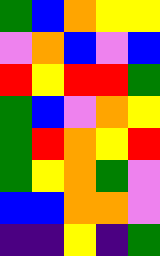[["green", "blue", "orange", "yellow", "yellow"], ["violet", "orange", "blue", "violet", "blue"], ["red", "yellow", "red", "red", "green"], ["green", "blue", "violet", "orange", "yellow"], ["green", "red", "orange", "yellow", "red"], ["green", "yellow", "orange", "green", "violet"], ["blue", "blue", "orange", "orange", "violet"], ["indigo", "indigo", "yellow", "indigo", "green"]]